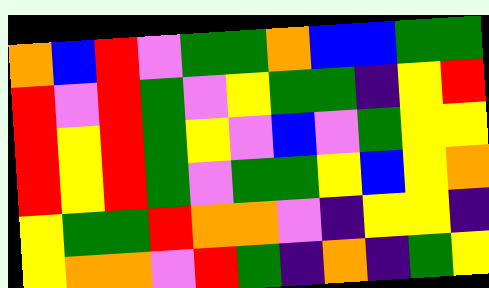[["orange", "blue", "red", "violet", "green", "green", "orange", "blue", "blue", "green", "green"], ["red", "violet", "red", "green", "violet", "yellow", "green", "green", "indigo", "yellow", "red"], ["red", "yellow", "red", "green", "yellow", "violet", "blue", "violet", "green", "yellow", "yellow"], ["red", "yellow", "red", "green", "violet", "green", "green", "yellow", "blue", "yellow", "orange"], ["yellow", "green", "green", "red", "orange", "orange", "violet", "indigo", "yellow", "yellow", "indigo"], ["yellow", "orange", "orange", "violet", "red", "green", "indigo", "orange", "indigo", "green", "yellow"]]